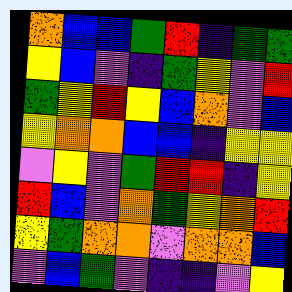[["orange", "blue", "blue", "green", "red", "indigo", "green", "green"], ["yellow", "blue", "violet", "indigo", "green", "yellow", "violet", "red"], ["green", "yellow", "red", "yellow", "blue", "orange", "violet", "blue"], ["yellow", "orange", "orange", "blue", "blue", "indigo", "yellow", "yellow"], ["violet", "yellow", "violet", "green", "red", "red", "indigo", "yellow"], ["red", "blue", "violet", "orange", "green", "yellow", "orange", "red"], ["yellow", "green", "orange", "orange", "violet", "orange", "orange", "blue"], ["violet", "blue", "green", "violet", "indigo", "indigo", "violet", "yellow"]]